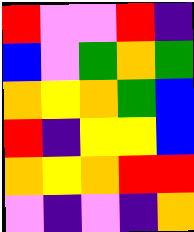[["red", "violet", "violet", "red", "indigo"], ["blue", "violet", "green", "orange", "green"], ["orange", "yellow", "orange", "green", "blue"], ["red", "indigo", "yellow", "yellow", "blue"], ["orange", "yellow", "orange", "red", "red"], ["violet", "indigo", "violet", "indigo", "orange"]]